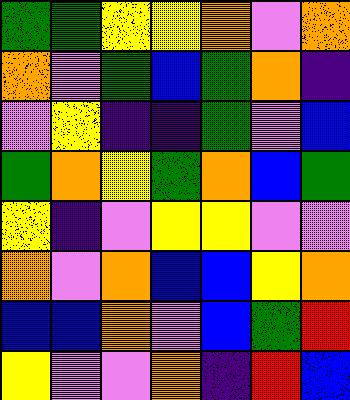[["green", "green", "yellow", "yellow", "orange", "violet", "orange"], ["orange", "violet", "green", "blue", "green", "orange", "indigo"], ["violet", "yellow", "indigo", "indigo", "green", "violet", "blue"], ["green", "orange", "yellow", "green", "orange", "blue", "green"], ["yellow", "indigo", "violet", "yellow", "yellow", "violet", "violet"], ["orange", "violet", "orange", "blue", "blue", "yellow", "orange"], ["blue", "blue", "orange", "violet", "blue", "green", "red"], ["yellow", "violet", "violet", "orange", "indigo", "red", "blue"]]